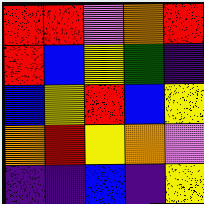[["red", "red", "violet", "orange", "red"], ["red", "blue", "yellow", "green", "indigo"], ["blue", "yellow", "red", "blue", "yellow"], ["orange", "red", "yellow", "orange", "violet"], ["indigo", "indigo", "blue", "indigo", "yellow"]]